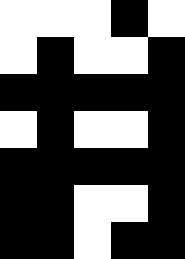[["white", "white", "white", "black", "white"], ["white", "black", "white", "white", "black"], ["black", "black", "black", "black", "black"], ["white", "black", "white", "white", "black"], ["black", "black", "black", "black", "black"], ["black", "black", "white", "white", "black"], ["black", "black", "white", "black", "black"]]